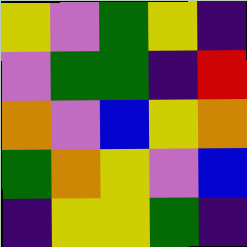[["yellow", "violet", "green", "yellow", "indigo"], ["violet", "green", "green", "indigo", "red"], ["orange", "violet", "blue", "yellow", "orange"], ["green", "orange", "yellow", "violet", "blue"], ["indigo", "yellow", "yellow", "green", "indigo"]]